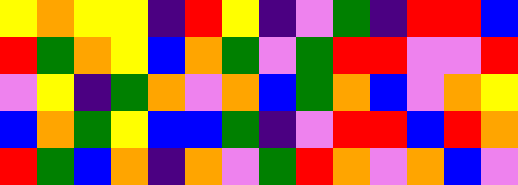[["yellow", "orange", "yellow", "yellow", "indigo", "red", "yellow", "indigo", "violet", "green", "indigo", "red", "red", "blue"], ["red", "green", "orange", "yellow", "blue", "orange", "green", "violet", "green", "red", "red", "violet", "violet", "red"], ["violet", "yellow", "indigo", "green", "orange", "violet", "orange", "blue", "green", "orange", "blue", "violet", "orange", "yellow"], ["blue", "orange", "green", "yellow", "blue", "blue", "green", "indigo", "violet", "red", "red", "blue", "red", "orange"], ["red", "green", "blue", "orange", "indigo", "orange", "violet", "green", "red", "orange", "violet", "orange", "blue", "violet"]]